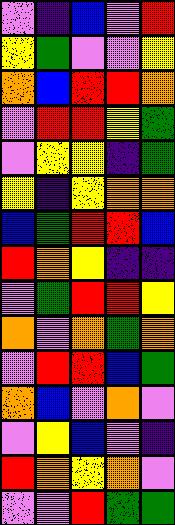[["violet", "indigo", "blue", "violet", "red"], ["yellow", "green", "violet", "violet", "yellow"], ["orange", "blue", "red", "red", "orange"], ["violet", "red", "red", "yellow", "green"], ["violet", "yellow", "yellow", "indigo", "green"], ["yellow", "indigo", "yellow", "orange", "orange"], ["blue", "green", "red", "red", "blue"], ["red", "orange", "yellow", "indigo", "indigo"], ["violet", "green", "red", "red", "yellow"], ["orange", "violet", "orange", "green", "orange"], ["violet", "red", "red", "blue", "green"], ["orange", "blue", "violet", "orange", "violet"], ["violet", "yellow", "blue", "violet", "indigo"], ["red", "orange", "yellow", "orange", "violet"], ["violet", "violet", "red", "green", "green"]]